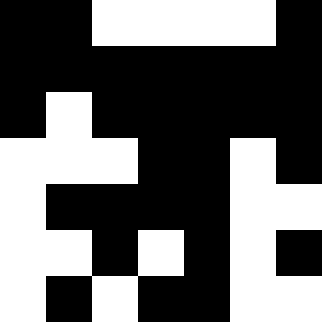[["black", "black", "white", "white", "white", "white", "black"], ["black", "black", "black", "black", "black", "black", "black"], ["black", "white", "black", "black", "black", "black", "black"], ["white", "white", "white", "black", "black", "white", "black"], ["white", "black", "black", "black", "black", "white", "white"], ["white", "white", "black", "white", "black", "white", "black"], ["white", "black", "white", "black", "black", "white", "white"]]